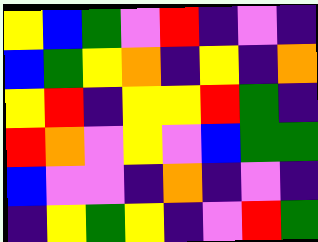[["yellow", "blue", "green", "violet", "red", "indigo", "violet", "indigo"], ["blue", "green", "yellow", "orange", "indigo", "yellow", "indigo", "orange"], ["yellow", "red", "indigo", "yellow", "yellow", "red", "green", "indigo"], ["red", "orange", "violet", "yellow", "violet", "blue", "green", "green"], ["blue", "violet", "violet", "indigo", "orange", "indigo", "violet", "indigo"], ["indigo", "yellow", "green", "yellow", "indigo", "violet", "red", "green"]]